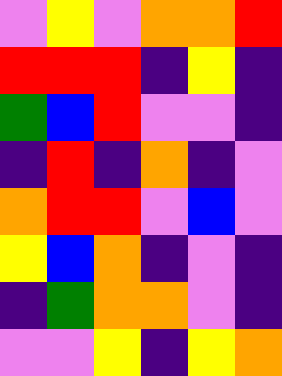[["violet", "yellow", "violet", "orange", "orange", "red"], ["red", "red", "red", "indigo", "yellow", "indigo"], ["green", "blue", "red", "violet", "violet", "indigo"], ["indigo", "red", "indigo", "orange", "indigo", "violet"], ["orange", "red", "red", "violet", "blue", "violet"], ["yellow", "blue", "orange", "indigo", "violet", "indigo"], ["indigo", "green", "orange", "orange", "violet", "indigo"], ["violet", "violet", "yellow", "indigo", "yellow", "orange"]]